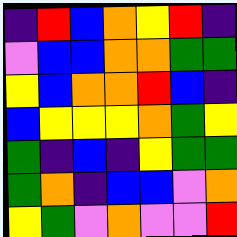[["indigo", "red", "blue", "orange", "yellow", "red", "indigo"], ["violet", "blue", "blue", "orange", "orange", "green", "green"], ["yellow", "blue", "orange", "orange", "red", "blue", "indigo"], ["blue", "yellow", "yellow", "yellow", "orange", "green", "yellow"], ["green", "indigo", "blue", "indigo", "yellow", "green", "green"], ["green", "orange", "indigo", "blue", "blue", "violet", "orange"], ["yellow", "green", "violet", "orange", "violet", "violet", "red"]]